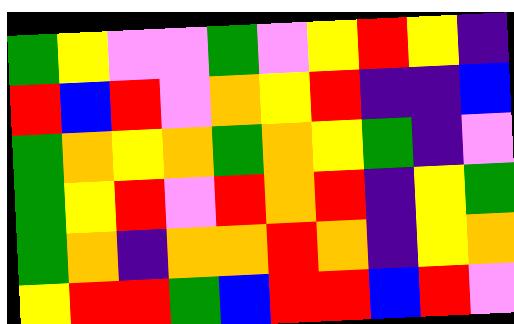[["green", "yellow", "violet", "violet", "green", "violet", "yellow", "red", "yellow", "indigo"], ["red", "blue", "red", "violet", "orange", "yellow", "red", "indigo", "indigo", "blue"], ["green", "orange", "yellow", "orange", "green", "orange", "yellow", "green", "indigo", "violet"], ["green", "yellow", "red", "violet", "red", "orange", "red", "indigo", "yellow", "green"], ["green", "orange", "indigo", "orange", "orange", "red", "orange", "indigo", "yellow", "orange"], ["yellow", "red", "red", "green", "blue", "red", "red", "blue", "red", "violet"]]